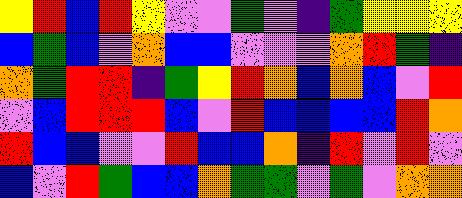[["yellow", "red", "blue", "red", "yellow", "violet", "violet", "green", "violet", "indigo", "green", "yellow", "yellow", "yellow"], ["blue", "green", "blue", "violet", "orange", "blue", "blue", "violet", "violet", "violet", "orange", "red", "green", "indigo"], ["orange", "green", "red", "red", "indigo", "green", "yellow", "red", "orange", "blue", "orange", "blue", "violet", "red"], ["violet", "blue", "red", "red", "red", "blue", "violet", "red", "blue", "blue", "blue", "blue", "red", "orange"], ["red", "blue", "blue", "violet", "violet", "red", "blue", "blue", "orange", "indigo", "red", "violet", "red", "violet"], ["blue", "violet", "red", "green", "blue", "blue", "orange", "green", "green", "violet", "green", "violet", "orange", "orange"]]